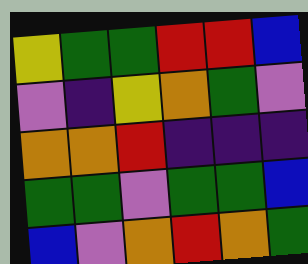[["yellow", "green", "green", "red", "red", "blue"], ["violet", "indigo", "yellow", "orange", "green", "violet"], ["orange", "orange", "red", "indigo", "indigo", "indigo"], ["green", "green", "violet", "green", "green", "blue"], ["blue", "violet", "orange", "red", "orange", "green"]]